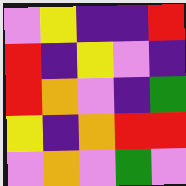[["violet", "yellow", "indigo", "indigo", "red"], ["red", "indigo", "yellow", "violet", "indigo"], ["red", "orange", "violet", "indigo", "green"], ["yellow", "indigo", "orange", "red", "red"], ["violet", "orange", "violet", "green", "violet"]]